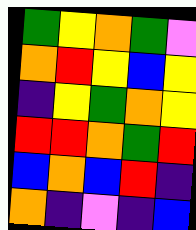[["green", "yellow", "orange", "green", "violet"], ["orange", "red", "yellow", "blue", "yellow"], ["indigo", "yellow", "green", "orange", "yellow"], ["red", "red", "orange", "green", "red"], ["blue", "orange", "blue", "red", "indigo"], ["orange", "indigo", "violet", "indigo", "blue"]]